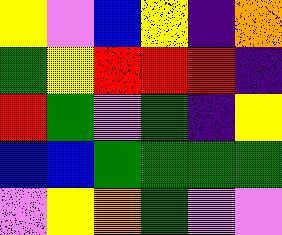[["yellow", "violet", "blue", "yellow", "indigo", "orange"], ["green", "yellow", "red", "red", "red", "indigo"], ["red", "green", "violet", "green", "indigo", "yellow"], ["blue", "blue", "green", "green", "green", "green"], ["violet", "yellow", "orange", "green", "violet", "violet"]]